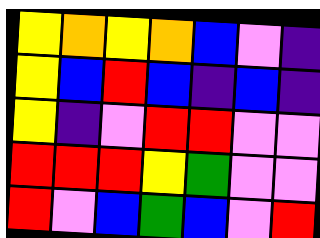[["yellow", "orange", "yellow", "orange", "blue", "violet", "indigo"], ["yellow", "blue", "red", "blue", "indigo", "blue", "indigo"], ["yellow", "indigo", "violet", "red", "red", "violet", "violet"], ["red", "red", "red", "yellow", "green", "violet", "violet"], ["red", "violet", "blue", "green", "blue", "violet", "red"]]